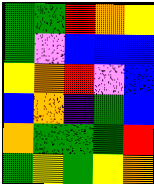[["green", "green", "red", "orange", "yellow"], ["green", "violet", "blue", "blue", "blue"], ["yellow", "orange", "red", "violet", "blue"], ["blue", "orange", "indigo", "green", "blue"], ["orange", "green", "green", "green", "red"], ["green", "yellow", "green", "yellow", "orange"]]